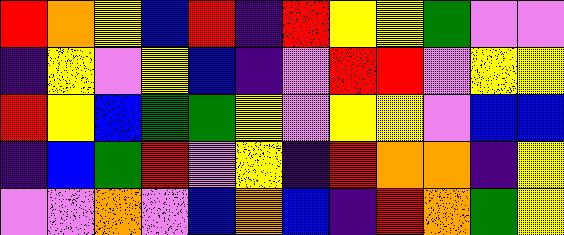[["red", "orange", "yellow", "blue", "red", "indigo", "red", "yellow", "yellow", "green", "violet", "violet"], ["indigo", "yellow", "violet", "yellow", "blue", "indigo", "violet", "red", "red", "violet", "yellow", "yellow"], ["red", "yellow", "blue", "green", "green", "yellow", "violet", "yellow", "yellow", "violet", "blue", "blue"], ["indigo", "blue", "green", "red", "violet", "yellow", "indigo", "red", "orange", "orange", "indigo", "yellow"], ["violet", "violet", "orange", "violet", "blue", "orange", "blue", "indigo", "red", "orange", "green", "yellow"]]